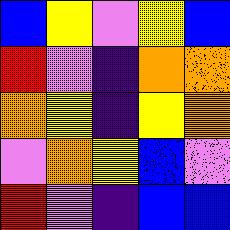[["blue", "yellow", "violet", "yellow", "blue"], ["red", "violet", "indigo", "orange", "orange"], ["orange", "yellow", "indigo", "yellow", "orange"], ["violet", "orange", "yellow", "blue", "violet"], ["red", "violet", "indigo", "blue", "blue"]]